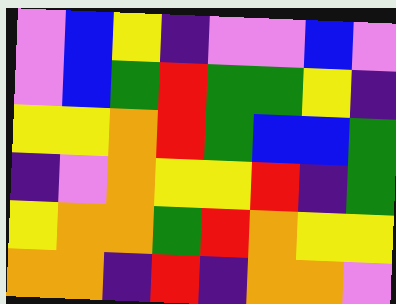[["violet", "blue", "yellow", "indigo", "violet", "violet", "blue", "violet"], ["violet", "blue", "green", "red", "green", "green", "yellow", "indigo"], ["yellow", "yellow", "orange", "red", "green", "blue", "blue", "green"], ["indigo", "violet", "orange", "yellow", "yellow", "red", "indigo", "green"], ["yellow", "orange", "orange", "green", "red", "orange", "yellow", "yellow"], ["orange", "orange", "indigo", "red", "indigo", "orange", "orange", "violet"]]